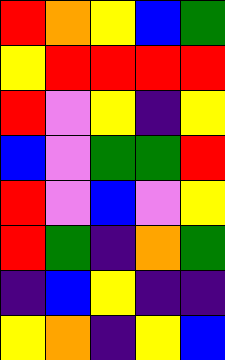[["red", "orange", "yellow", "blue", "green"], ["yellow", "red", "red", "red", "red"], ["red", "violet", "yellow", "indigo", "yellow"], ["blue", "violet", "green", "green", "red"], ["red", "violet", "blue", "violet", "yellow"], ["red", "green", "indigo", "orange", "green"], ["indigo", "blue", "yellow", "indigo", "indigo"], ["yellow", "orange", "indigo", "yellow", "blue"]]